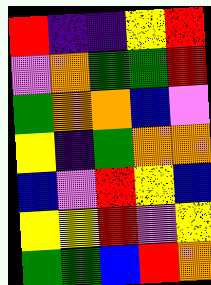[["red", "indigo", "indigo", "yellow", "red"], ["violet", "orange", "green", "green", "red"], ["green", "orange", "orange", "blue", "violet"], ["yellow", "indigo", "green", "orange", "orange"], ["blue", "violet", "red", "yellow", "blue"], ["yellow", "yellow", "red", "violet", "yellow"], ["green", "green", "blue", "red", "orange"]]